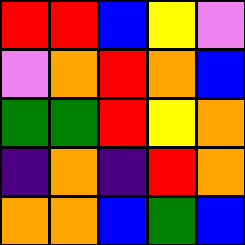[["red", "red", "blue", "yellow", "violet"], ["violet", "orange", "red", "orange", "blue"], ["green", "green", "red", "yellow", "orange"], ["indigo", "orange", "indigo", "red", "orange"], ["orange", "orange", "blue", "green", "blue"]]